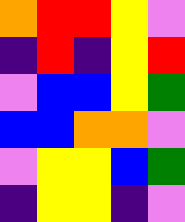[["orange", "red", "red", "yellow", "violet"], ["indigo", "red", "indigo", "yellow", "red"], ["violet", "blue", "blue", "yellow", "green"], ["blue", "blue", "orange", "orange", "violet"], ["violet", "yellow", "yellow", "blue", "green"], ["indigo", "yellow", "yellow", "indigo", "violet"]]